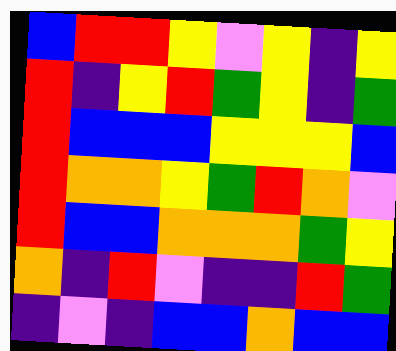[["blue", "red", "red", "yellow", "violet", "yellow", "indigo", "yellow"], ["red", "indigo", "yellow", "red", "green", "yellow", "indigo", "green"], ["red", "blue", "blue", "blue", "yellow", "yellow", "yellow", "blue"], ["red", "orange", "orange", "yellow", "green", "red", "orange", "violet"], ["red", "blue", "blue", "orange", "orange", "orange", "green", "yellow"], ["orange", "indigo", "red", "violet", "indigo", "indigo", "red", "green"], ["indigo", "violet", "indigo", "blue", "blue", "orange", "blue", "blue"]]